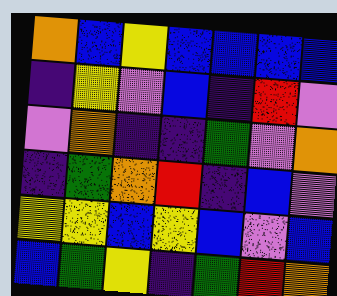[["orange", "blue", "yellow", "blue", "blue", "blue", "blue"], ["indigo", "yellow", "violet", "blue", "indigo", "red", "violet"], ["violet", "orange", "indigo", "indigo", "green", "violet", "orange"], ["indigo", "green", "orange", "red", "indigo", "blue", "violet"], ["yellow", "yellow", "blue", "yellow", "blue", "violet", "blue"], ["blue", "green", "yellow", "indigo", "green", "red", "orange"]]